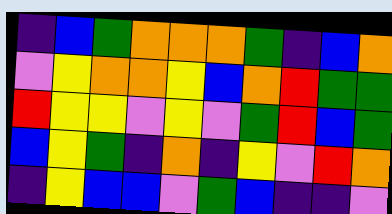[["indigo", "blue", "green", "orange", "orange", "orange", "green", "indigo", "blue", "orange"], ["violet", "yellow", "orange", "orange", "yellow", "blue", "orange", "red", "green", "green"], ["red", "yellow", "yellow", "violet", "yellow", "violet", "green", "red", "blue", "green"], ["blue", "yellow", "green", "indigo", "orange", "indigo", "yellow", "violet", "red", "orange"], ["indigo", "yellow", "blue", "blue", "violet", "green", "blue", "indigo", "indigo", "violet"]]